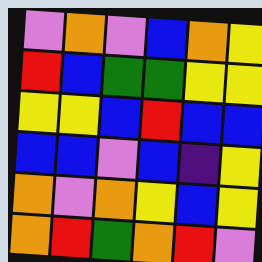[["violet", "orange", "violet", "blue", "orange", "yellow"], ["red", "blue", "green", "green", "yellow", "yellow"], ["yellow", "yellow", "blue", "red", "blue", "blue"], ["blue", "blue", "violet", "blue", "indigo", "yellow"], ["orange", "violet", "orange", "yellow", "blue", "yellow"], ["orange", "red", "green", "orange", "red", "violet"]]